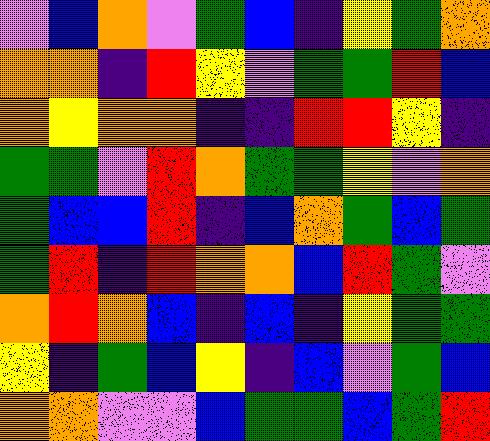[["violet", "blue", "orange", "violet", "green", "blue", "indigo", "yellow", "green", "orange"], ["orange", "orange", "indigo", "red", "yellow", "violet", "green", "green", "red", "blue"], ["orange", "yellow", "orange", "orange", "indigo", "indigo", "red", "red", "yellow", "indigo"], ["green", "green", "violet", "red", "orange", "green", "green", "yellow", "violet", "orange"], ["green", "blue", "blue", "red", "indigo", "blue", "orange", "green", "blue", "green"], ["green", "red", "indigo", "red", "orange", "orange", "blue", "red", "green", "violet"], ["orange", "red", "orange", "blue", "indigo", "blue", "indigo", "yellow", "green", "green"], ["yellow", "indigo", "green", "blue", "yellow", "indigo", "blue", "violet", "green", "blue"], ["orange", "orange", "violet", "violet", "blue", "green", "green", "blue", "green", "red"]]